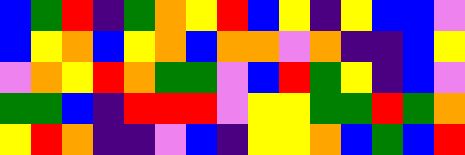[["blue", "green", "red", "indigo", "green", "orange", "yellow", "red", "blue", "yellow", "indigo", "yellow", "blue", "blue", "violet"], ["blue", "yellow", "orange", "blue", "yellow", "orange", "blue", "orange", "orange", "violet", "orange", "indigo", "indigo", "blue", "yellow"], ["violet", "orange", "yellow", "red", "orange", "green", "green", "violet", "blue", "red", "green", "yellow", "indigo", "blue", "violet"], ["green", "green", "blue", "indigo", "red", "red", "red", "violet", "yellow", "yellow", "green", "green", "red", "green", "orange"], ["yellow", "red", "orange", "indigo", "indigo", "violet", "blue", "indigo", "yellow", "yellow", "orange", "blue", "green", "blue", "red"]]